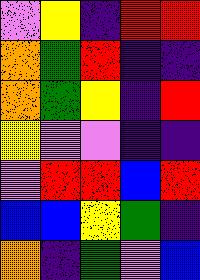[["violet", "yellow", "indigo", "red", "red"], ["orange", "green", "red", "indigo", "indigo"], ["orange", "green", "yellow", "indigo", "red"], ["yellow", "violet", "violet", "indigo", "indigo"], ["violet", "red", "red", "blue", "red"], ["blue", "blue", "yellow", "green", "indigo"], ["orange", "indigo", "green", "violet", "blue"]]